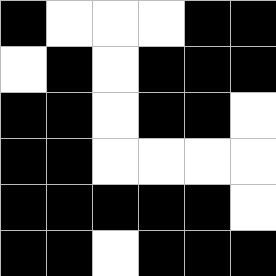[["black", "white", "white", "white", "black", "black"], ["white", "black", "white", "black", "black", "black"], ["black", "black", "white", "black", "black", "white"], ["black", "black", "white", "white", "white", "white"], ["black", "black", "black", "black", "black", "white"], ["black", "black", "white", "black", "black", "black"]]